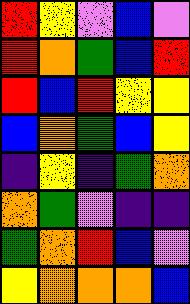[["red", "yellow", "violet", "blue", "violet"], ["red", "orange", "green", "blue", "red"], ["red", "blue", "red", "yellow", "yellow"], ["blue", "orange", "green", "blue", "yellow"], ["indigo", "yellow", "indigo", "green", "orange"], ["orange", "green", "violet", "indigo", "indigo"], ["green", "orange", "red", "blue", "violet"], ["yellow", "orange", "orange", "orange", "blue"]]